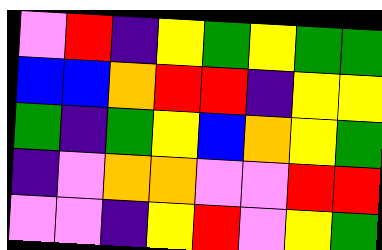[["violet", "red", "indigo", "yellow", "green", "yellow", "green", "green"], ["blue", "blue", "orange", "red", "red", "indigo", "yellow", "yellow"], ["green", "indigo", "green", "yellow", "blue", "orange", "yellow", "green"], ["indigo", "violet", "orange", "orange", "violet", "violet", "red", "red"], ["violet", "violet", "indigo", "yellow", "red", "violet", "yellow", "green"]]